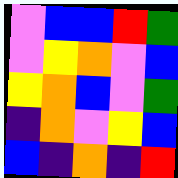[["violet", "blue", "blue", "red", "green"], ["violet", "yellow", "orange", "violet", "blue"], ["yellow", "orange", "blue", "violet", "green"], ["indigo", "orange", "violet", "yellow", "blue"], ["blue", "indigo", "orange", "indigo", "red"]]